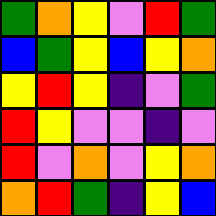[["green", "orange", "yellow", "violet", "red", "green"], ["blue", "green", "yellow", "blue", "yellow", "orange"], ["yellow", "red", "yellow", "indigo", "violet", "green"], ["red", "yellow", "violet", "violet", "indigo", "violet"], ["red", "violet", "orange", "violet", "yellow", "orange"], ["orange", "red", "green", "indigo", "yellow", "blue"]]